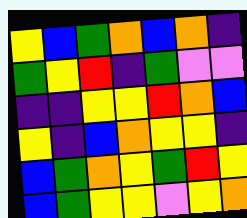[["yellow", "blue", "green", "orange", "blue", "orange", "indigo"], ["green", "yellow", "red", "indigo", "green", "violet", "violet"], ["indigo", "indigo", "yellow", "yellow", "red", "orange", "blue"], ["yellow", "indigo", "blue", "orange", "yellow", "yellow", "indigo"], ["blue", "green", "orange", "yellow", "green", "red", "yellow"], ["blue", "green", "yellow", "yellow", "violet", "yellow", "orange"]]